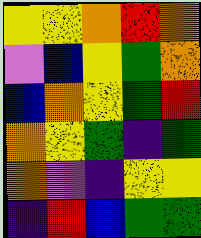[["yellow", "yellow", "orange", "red", "orange"], ["violet", "blue", "yellow", "green", "orange"], ["blue", "orange", "yellow", "green", "red"], ["orange", "yellow", "green", "indigo", "green"], ["orange", "violet", "indigo", "yellow", "yellow"], ["indigo", "red", "blue", "green", "green"]]